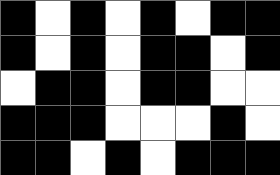[["black", "white", "black", "white", "black", "white", "black", "black"], ["black", "white", "black", "white", "black", "black", "white", "black"], ["white", "black", "black", "white", "black", "black", "white", "white"], ["black", "black", "black", "white", "white", "white", "black", "white"], ["black", "black", "white", "black", "white", "black", "black", "black"]]